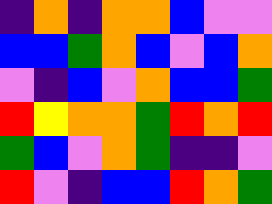[["indigo", "orange", "indigo", "orange", "orange", "blue", "violet", "violet"], ["blue", "blue", "green", "orange", "blue", "violet", "blue", "orange"], ["violet", "indigo", "blue", "violet", "orange", "blue", "blue", "green"], ["red", "yellow", "orange", "orange", "green", "red", "orange", "red"], ["green", "blue", "violet", "orange", "green", "indigo", "indigo", "violet"], ["red", "violet", "indigo", "blue", "blue", "red", "orange", "green"]]